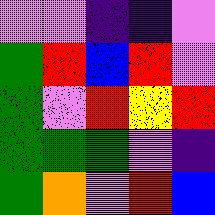[["violet", "violet", "indigo", "indigo", "violet"], ["green", "red", "blue", "red", "violet"], ["green", "violet", "red", "yellow", "red"], ["green", "green", "green", "violet", "indigo"], ["green", "orange", "violet", "red", "blue"]]